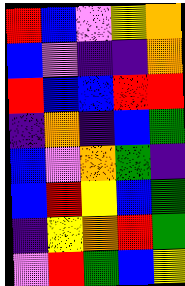[["red", "blue", "violet", "yellow", "orange"], ["blue", "violet", "indigo", "indigo", "orange"], ["red", "blue", "blue", "red", "red"], ["indigo", "orange", "indigo", "blue", "green"], ["blue", "violet", "orange", "green", "indigo"], ["blue", "red", "yellow", "blue", "green"], ["indigo", "yellow", "orange", "red", "green"], ["violet", "red", "green", "blue", "yellow"]]